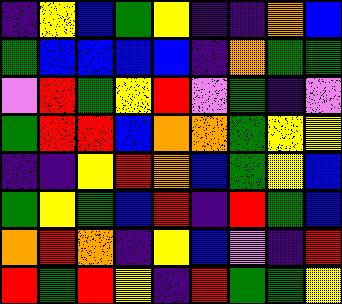[["indigo", "yellow", "blue", "green", "yellow", "indigo", "indigo", "orange", "blue"], ["green", "blue", "blue", "blue", "blue", "indigo", "orange", "green", "green"], ["violet", "red", "green", "yellow", "red", "violet", "green", "indigo", "violet"], ["green", "red", "red", "blue", "orange", "orange", "green", "yellow", "yellow"], ["indigo", "indigo", "yellow", "red", "orange", "blue", "green", "yellow", "blue"], ["green", "yellow", "green", "blue", "red", "indigo", "red", "green", "blue"], ["orange", "red", "orange", "indigo", "yellow", "blue", "violet", "indigo", "red"], ["red", "green", "red", "yellow", "indigo", "red", "green", "green", "yellow"]]